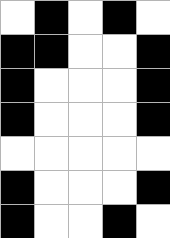[["white", "black", "white", "black", "white"], ["black", "black", "white", "white", "black"], ["black", "white", "white", "white", "black"], ["black", "white", "white", "white", "black"], ["white", "white", "white", "white", "white"], ["black", "white", "white", "white", "black"], ["black", "white", "white", "black", "white"]]